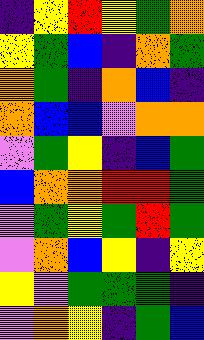[["indigo", "yellow", "red", "yellow", "green", "orange"], ["yellow", "green", "blue", "indigo", "orange", "green"], ["orange", "green", "indigo", "orange", "blue", "indigo"], ["orange", "blue", "blue", "violet", "orange", "orange"], ["violet", "green", "yellow", "indigo", "blue", "green"], ["blue", "orange", "orange", "red", "red", "green"], ["violet", "green", "yellow", "green", "red", "green"], ["violet", "orange", "blue", "yellow", "indigo", "yellow"], ["yellow", "violet", "green", "green", "green", "indigo"], ["violet", "orange", "yellow", "indigo", "green", "blue"]]